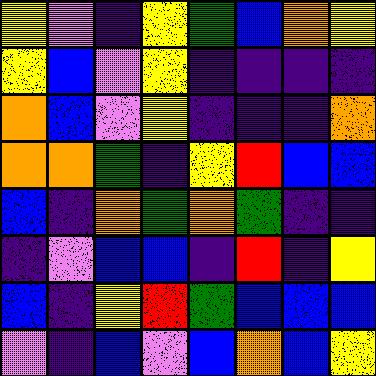[["yellow", "violet", "indigo", "yellow", "green", "blue", "orange", "yellow"], ["yellow", "blue", "violet", "yellow", "indigo", "indigo", "indigo", "indigo"], ["orange", "blue", "violet", "yellow", "indigo", "indigo", "indigo", "orange"], ["orange", "orange", "green", "indigo", "yellow", "red", "blue", "blue"], ["blue", "indigo", "orange", "green", "orange", "green", "indigo", "indigo"], ["indigo", "violet", "blue", "blue", "indigo", "red", "indigo", "yellow"], ["blue", "indigo", "yellow", "red", "green", "blue", "blue", "blue"], ["violet", "indigo", "blue", "violet", "blue", "orange", "blue", "yellow"]]